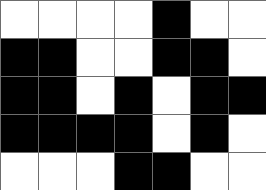[["white", "white", "white", "white", "black", "white", "white"], ["black", "black", "white", "white", "black", "black", "white"], ["black", "black", "white", "black", "white", "black", "black"], ["black", "black", "black", "black", "white", "black", "white"], ["white", "white", "white", "black", "black", "white", "white"]]